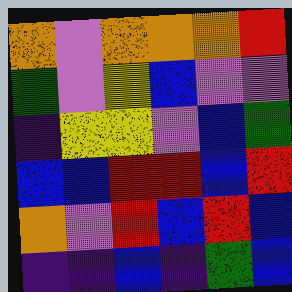[["orange", "violet", "orange", "orange", "orange", "red"], ["green", "violet", "yellow", "blue", "violet", "violet"], ["indigo", "yellow", "yellow", "violet", "blue", "green"], ["blue", "blue", "red", "red", "blue", "red"], ["orange", "violet", "red", "blue", "red", "blue"], ["indigo", "indigo", "blue", "indigo", "green", "blue"]]